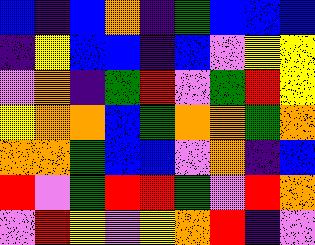[["blue", "indigo", "blue", "orange", "indigo", "green", "blue", "blue", "blue"], ["indigo", "yellow", "blue", "blue", "indigo", "blue", "violet", "yellow", "yellow"], ["violet", "orange", "indigo", "green", "red", "violet", "green", "red", "yellow"], ["yellow", "orange", "orange", "blue", "green", "orange", "orange", "green", "orange"], ["orange", "orange", "green", "blue", "blue", "violet", "orange", "indigo", "blue"], ["red", "violet", "green", "red", "red", "green", "violet", "red", "orange"], ["violet", "red", "yellow", "violet", "yellow", "orange", "red", "indigo", "violet"]]